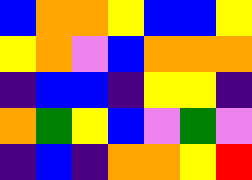[["blue", "orange", "orange", "yellow", "blue", "blue", "yellow"], ["yellow", "orange", "violet", "blue", "orange", "orange", "orange"], ["indigo", "blue", "blue", "indigo", "yellow", "yellow", "indigo"], ["orange", "green", "yellow", "blue", "violet", "green", "violet"], ["indigo", "blue", "indigo", "orange", "orange", "yellow", "red"]]